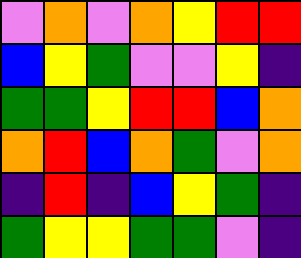[["violet", "orange", "violet", "orange", "yellow", "red", "red"], ["blue", "yellow", "green", "violet", "violet", "yellow", "indigo"], ["green", "green", "yellow", "red", "red", "blue", "orange"], ["orange", "red", "blue", "orange", "green", "violet", "orange"], ["indigo", "red", "indigo", "blue", "yellow", "green", "indigo"], ["green", "yellow", "yellow", "green", "green", "violet", "indigo"]]